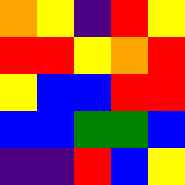[["orange", "yellow", "indigo", "red", "yellow"], ["red", "red", "yellow", "orange", "red"], ["yellow", "blue", "blue", "red", "red"], ["blue", "blue", "green", "green", "blue"], ["indigo", "indigo", "red", "blue", "yellow"]]